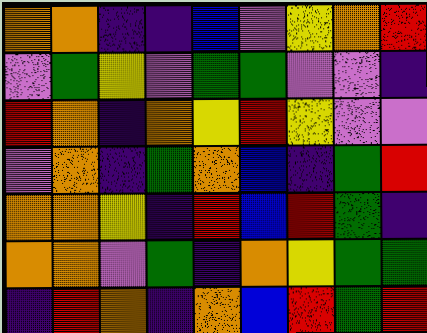[["orange", "orange", "indigo", "indigo", "blue", "violet", "yellow", "orange", "red"], ["violet", "green", "yellow", "violet", "green", "green", "violet", "violet", "indigo"], ["red", "orange", "indigo", "orange", "yellow", "red", "yellow", "violet", "violet"], ["violet", "orange", "indigo", "green", "orange", "blue", "indigo", "green", "red"], ["orange", "orange", "yellow", "indigo", "red", "blue", "red", "green", "indigo"], ["orange", "orange", "violet", "green", "indigo", "orange", "yellow", "green", "green"], ["indigo", "red", "orange", "indigo", "orange", "blue", "red", "green", "red"]]